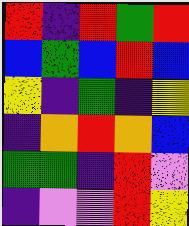[["red", "indigo", "red", "green", "red"], ["blue", "green", "blue", "red", "blue"], ["yellow", "indigo", "green", "indigo", "yellow"], ["indigo", "orange", "red", "orange", "blue"], ["green", "green", "indigo", "red", "violet"], ["indigo", "violet", "violet", "red", "yellow"]]